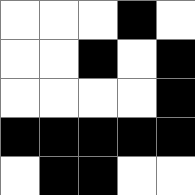[["white", "white", "white", "black", "white"], ["white", "white", "black", "white", "black"], ["white", "white", "white", "white", "black"], ["black", "black", "black", "black", "black"], ["white", "black", "black", "white", "white"]]